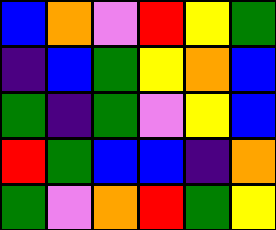[["blue", "orange", "violet", "red", "yellow", "green"], ["indigo", "blue", "green", "yellow", "orange", "blue"], ["green", "indigo", "green", "violet", "yellow", "blue"], ["red", "green", "blue", "blue", "indigo", "orange"], ["green", "violet", "orange", "red", "green", "yellow"]]